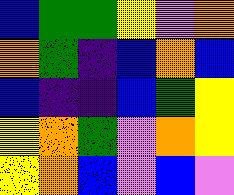[["blue", "green", "green", "yellow", "violet", "orange"], ["orange", "green", "indigo", "blue", "orange", "blue"], ["blue", "indigo", "indigo", "blue", "green", "yellow"], ["yellow", "orange", "green", "violet", "orange", "yellow"], ["yellow", "orange", "blue", "violet", "blue", "violet"]]